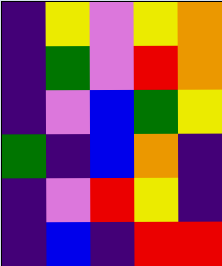[["indigo", "yellow", "violet", "yellow", "orange"], ["indigo", "green", "violet", "red", "orange"], ["indigo", "violet", "blue", "green", "yellow"], ["green", "indigo", "blue", "orange", "indigo"], ["indigo", "violet", "red", "yellow", "indigo"], ["indigo", "blue", "indigo", "red", "red"]]